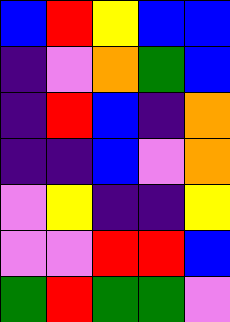[["blue", "red", "yellow", "blue", "blue"], ["indigo", "violet", "orange", "green", "blue"], ["indigo", "red", "blue", "indigo", "orange"], ["indigo", "indigo", "blue", "violet", "orange"], ["violet", "yellow", "indigo", "indigo", "yellow"], ["violet", "violet", "red", "red", "blue"], ["green", "red", "green", "green", "violet"]]